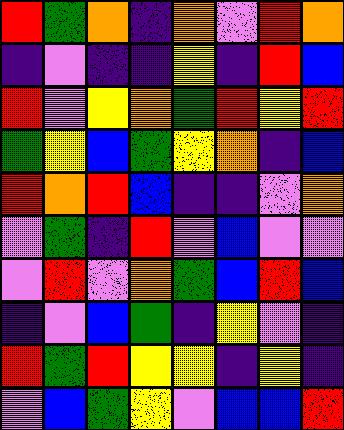[["red", "green", "orange", "indigo", "orange", "violet", "red", "orange"], ["indigo", "violet", "indigo", "indigo", "yellow", "indigo", "red", "blue"], ["red", "violet", "yellow", "orange", "green", "red", "yellow", "red"], ["green", "yellow", "blue", "green", "yellow", "orange", "indigo", "blue"], ["red", "orange", "red", "blue", "indigo", "indigo", "violet", "orange"], ["violet", "green", "indigo", "red", "violet", "blue", "violet", "violet"], ["violet", "red", "violet", "orange", "green", "blue", "red", "blue"], ["indigo", "violet", "blue", "green", "indigo", "yellow", "violet", "indigo"], ["red", "green", "red", "yellow", "yellow", "indigo", "yellow", "indigo"], ["violet", "blue", "green", "yellow", "violet", "blue", "blue", "red"]]